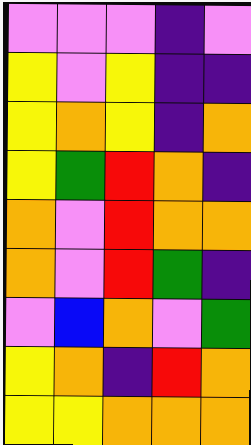[["violet", "violet", "violet", "indigo", "violet"], ["yellow", "violet", "yellow", "indigo", "indigo"], ["yellow", "orange", "yellow", "indigo", "orange"], ["yellow", "green", "red", "orange", "indigo"], ["orange", "violet", "red", "orange", "orange"], ["orange", "violet", "red", "green", "indigo"], ["violet", "blue", "orange", "violet", "green"], ["yellow", "orange", "indigo", "red", "orange"], ["yellow", "yellow", "orange", "orange", "orange"]]